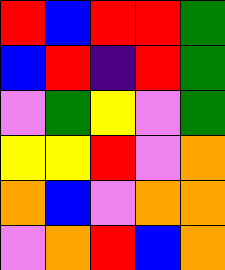[["red", "blue", "red", "red", "green"], ["blue", "red", "indigo", "red", "green"], ["violet", "green", "yellow", "violet", "green"], ["yellow", "yellow", "red", "violet", "orange"], ["orange", "blue", "violet", "orange", "orange"], ["violet", "orange", "red", "blue", "orange"]]